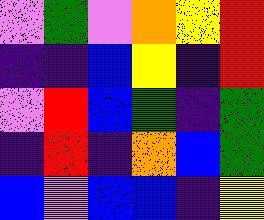[["violet", "green", "violet", "orange", "yellow", "red"], ["indigo", "indigo", "blue", "yellow", "indigo", "red"], ["violet", "red", "blue", "green", "indigo", "green"], ["indigo", "red", "indigo", "orange", "blue", "green"], ["blue", "violet", "blue", "blue", "indigo", "yellow"]]